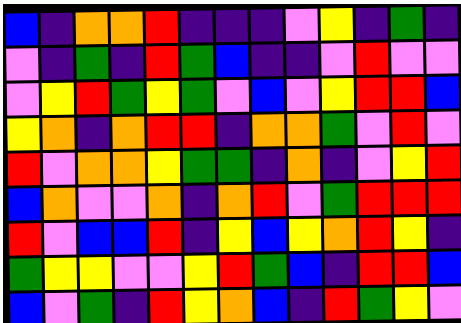[["blue", "indigo", "orange", "orange", "red", "indigo", "indigo", "indigo", "violet", "yellow", "indigo", "green", "indigo"], ["violet", "indigo", "green", "indigo", "red", "green", "blue", "indigo", "indigo", "violet", "red", "violet", "violet"], ["violet", "yellow", "red", "green", "yellow", "green", "violet", "blue", "violet", "yellow", "red", "red", "blue"], ["yellow", "orange", "indigo", "orange", "red", "red", "indigo", "orange", "orange", "green", "violet", "red", "violet"], ["red", "violet", "orange", "orange", "yellow", "green", "green", "indigo", "orange", "indigo", "violet", "yellow", "red"], ["blue", "orange", "violet", "violet", "orange", "indigo", "orange", "red", "violet", "green", "red", "red", "red"], ["red", "violet", "blue", "blue", "red", "indigo", "yellow", "blue", "yellow", "orange", "red", "yellow", "indigo"], ["green", "yellow", "yellow", "violet", "violet", "yellow", "red", "green", "blue", "indigo", "red", "red", "blue"], ["blue", "violet", "green", "indigo", "red", "yellow", "orange", "blue", "indigo", "red", "green", "yellow", "violet"]]